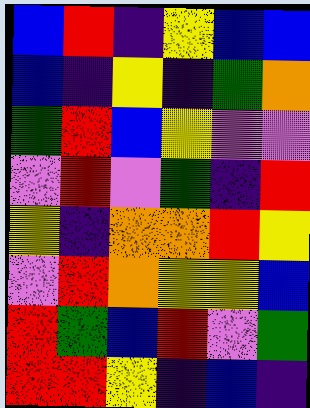[["blue", "red", "indigo", "yellow", "blue", "blue"], ["blue", "indigo", "yellow", "indigo", "green", "orange"], ["green", "red", "blue", "yellow", "violet", "violet"], ["violet", "red", "violet", "green", "indigo", "red"], ["yellow", "indigo", "orange", "orange", "red", "yellow"], ["violet", "red", "orange", "yellow", "yellow", "blue"], ["red", "green", "blue", "red", "violet", "green"], ["red", "red", "yellow", "indigo", "blue", "indigo"]]